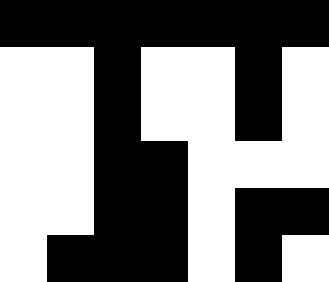[["black", "black", "black", "black", "black", "black", "black"], ["white", "white", "black", "white", "white", "black", "white"], ["white", "white", "black", "white", "white", "black", "white"], ["white", "white", "black", "black", "white", "white", "white"], ["white", "white", "black", "black", "white", "black", "black"], ["white", "black", "black", "black", "white", "black", "white"]]